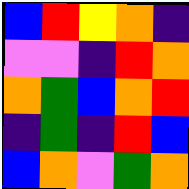[["blue", "red", "yellow", "orange", "indigo"], ["violet", "violet", "indigo", "red", "orange"], ["orange", "green", "blue", "orange", "red"], ["indigo", "green", "indigo", "red", "blue"], ["blue", "orange", "violet", "green", "orange"]]